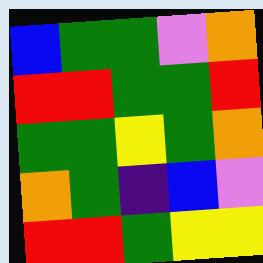[["blue", "green", "green", "violet", "orange"], ["red", "red", "green", "green", "red"], ["green", "green", "yellow", "green", "orange"], ["orange", "green", "indigo", "blue", "violet"], ["red", "red", "green", "yellow", "yellow"]]